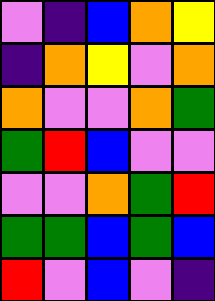[["violet", "indigo", "blue", "orange", "yellow"], ["indigo", "orange", "yellow", "violet", "orange"], ["orange", "violet", "violet", "orange", "green"], ["green", "red", "blue", "violet", "violet"], ["violet", "violet", "orange", "green", "red"], ["green", "green", "blue", "green", "blue"], ["red", "violet", "blue", "violet", "indigo"]]